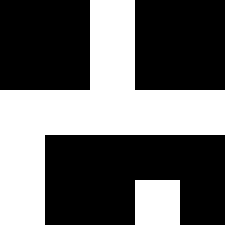[["black", "black", "white", "black", "black"], ["black", "black", "white", "black", "black"], ["white", "white", "white", "white", "white"], ["white", "black", "black", "black", "black"], ["white", "black", "black", "white", "black"]]